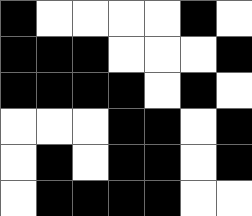[["black", "white", "white", "white", "white", "black", "white"], ["black", "black", "black", "white", "white", "white", "black"], ["black", "black", "black", "black", "white", "black", "white"], ["white", "white", "white", "black", "black", "white", "black"], ["white", "black", "white", "black", "black", "white", "black"], ["white", "black", "black", "black", "black", "white", "white"]]